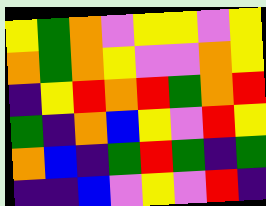[["yellow", "green", "orange", "violet", "yellow", "yellow", "violet", "yellow"], ["orange", "green", "orange", "yellow", "violet", "violet", "orange", "yellow"], ["indigo", "yellow", "red", "orange", "red", "green", "orange", "red"], ["green", "indigo", "orange", "blue", "yellow", "violet", "red", "yellow"], ["orange", "blue", "indigo", "green", "red", "green", "indigo", "green"], ["indigo", "indigo", "blue", "violet", "yellow", "violet", "red", "indigo"]]